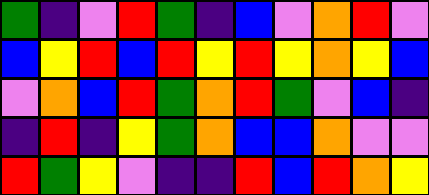[["green", "indigo", "violet", "red", "green", "indigo", "blue", "violet", "orange", "red", "violet"], ["blue", "yellow", "red", "blue", "red", "yellow", "red", "yellow", "orange", "yellow", "blue"], ["violet", "orange", "blue", "red", "green", "orange", "red", "green", "violet", "blue", "indigo"], ["indigo", "red", "indigo", "yellow", "green", "orange", "blue", "blue", "orange", "violet", "violet"], ["red", "green", "yellow", "violet", "indigo", "indigo", "red", "blue", "red", "orange", "yellow"]]